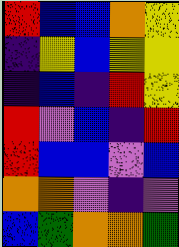[["red", "blue", "blue", "orange", "yellow"], ["indigo", "yellow", "blue", "yellow", "yellow"], ["indigo", "blue", "indigo", "red", "yellow"], ["red", "violet", "blue", "indigo", "red"], ["red", "blue", "blue", "violet", "blue"], ["orange", "orange", "violet", "indigo", "violet"], ["blue", "green", "orange", "orange", "green"]]